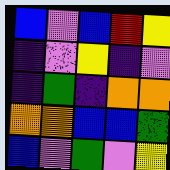[["blue", "violet", "blue", "red", "yellow"], ["indigo", "violet", "yellow", "indigo", "violet"], ["indigo", "green", "indigo", "orange", "orange"], ["orange", "orange", "blue", "blue", "green"], ["blue", "violet", "green", "violet", "yellow"]]